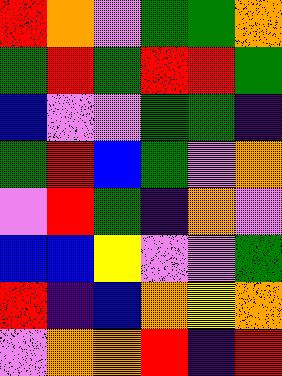[["red", "orange", "violet", "green", "green", "orange"], ["green", "red", "green", "red", "red", "green"], ["blue", "violet", "violet", "green", "green", "indigo"], ["green", "red", "blue", "green", "violet", "orange"], ["violet", "red", "green", "indigo", "orange", "violet"], ["blue", "blue", "yellow", "violet", "violet", "green"], ["red", "indigo", "blue", "orange", "yellow", "orange"], ["violet", "orange", "orange", "red", "indigo", "red"]]